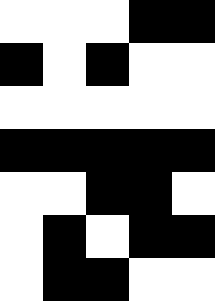[["white", "white", "white", "black", "black"], ["black", "white", "black", "white", "white"], ["white", "white", "white", "white", "white"], ["black", "black", "black", "black", "black"], ["white", "white", "black", "black", "white"], ["white", "black", "white", "black", "black"], ["white", "black", "black", "white", "white"]]